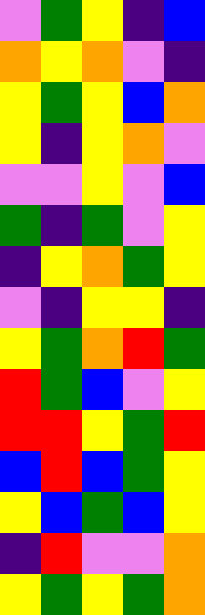[["violet", "green", "yellow", "indigo", "blue"], ["orange", "yellow", "orange", "violet", "indigo"], ["yellow", "green", "yellow", "blue", "orange"], ["yellow", "indigo", "yellow", "orange", "violet"], ["violet", "violet", "yellow", "violet", "blue"], ["green", "indigo", "green", "violet", "yellow"], ["indigo", "yellow", "orange", "green", "yellow"], ["violet", "indigo", "yellow", "yellow", "indigo"], ["yellow", "green", "orange", "red", "green"], ["red", "green", "blue", "violet", "yellow"], ["red", "red", "yellow", "green", "red"], ["blue", "red", "blue", "green", "yellow"], ["yellow", "blue", "green", "blue", "yellow"], ["indigo", "red", "violet", "violet", "orange"], ["yellow", "green", "yellow", "green", "orange"]]